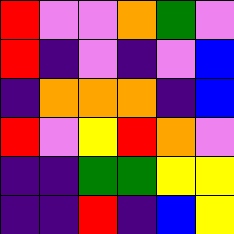[["red", "violet", "violet", "orange", "green", "violet"], ["red", "indigo", "violet", "indigo", "violet", "blue"], ["indigo", "orange", "orange", "orange", "indigo", "blue"], ["red", "violet", "yellow", "red", "orange", "violet"], ["indigo", "indigo", "green", "green", "yellow", "yellow"], ["indigo", "indigo", "red", "indigo", "blue", "yellow"]]